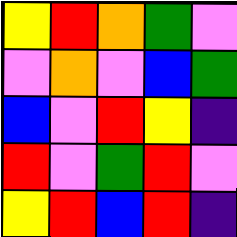[["yellow", "red", "orange", "green", "violet"], ["violet", "orange", "violet", "blue", "green"], ["blue", "violet", "red", "yellow", "indigo"], ["red", "violet", "green", "red", "violet"], ["yellow", "red", "blue", "red", "indigo"]]